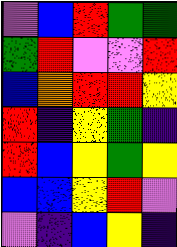[["violet", "blue", "red", "green", "green"], ["green", "red", "violet", "violet", "red"], ["blue", "orange", "red", "red", "yellow"], ["red", "indigo", "yellow", "green", "indigo"], ["red", "blue", "yellow", "green", "yellow"], ["blue", "blue", "yellow", "red", "violet"], ["violet", "indigo", "blue", "yellow", "indigo"]]